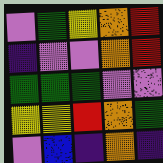[["violet", "green", "yellow", "orange", "red"], ["indigo", "violet", "violet", "orange", "red"], ["green", "green", "green", "violet", "violet"], ["yellow", "yellow", "red", "orange", "green"], ["violet", "blue", "indigo", "orange", "indigo"]]